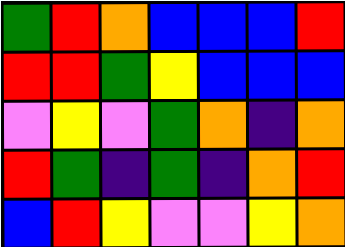[["green", "red", "orange", "blue", "blue", "blue", "red"], ["red", "red", "green", "yellow", "blue", "blue", "blue"], ["violet", "yellow", "violet", "green", "orange", "indigo", "orange"], ["red", "green", "indigo", "green", "indigo", "orange", "red"], ["blue", "red", "yellow", "violet", "violet", "yellow", "orange"]]